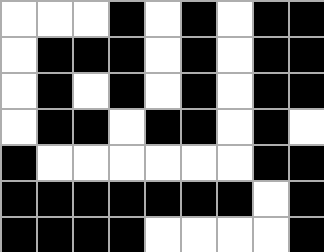[["white", "white", "white", "black", "white", "black", "white", "black", "black"], ["white", "black", "black", "black", "white", "black", "white", "black", "black"], ["white", "black", "white", "black", "white", "black", "white", "black", "black"], ["white", "black", "black", "white", "black", "black", "white", "black", "white"], ["black", "white", "white", "white", "white", "white", "white", "black", "black"], ["black", "black", "black", "black", "black", "black", "black", "white", "black"], ["black", "black", "black", "black", "white", "white", "white", "white", "black"]]